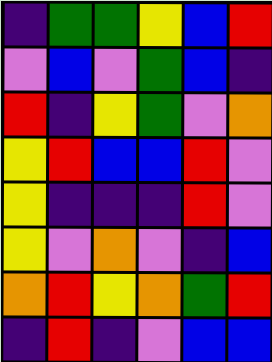[["indigo", "green", "green", "yellow", "blue", "red"], ["violet", "blue", "violet", "green", "blue", "indigo"], ["red", "indigo", "yellow", "green", "violet", "orange"], ["yellow", "red", "blue", "blue", "red", "violet"], ["yellow", "indigo", "indigo", "indigo", "red", "violet"], ["yellow", "violet", "orange", "violet", "indigo", "blue"], ["orange", "red", "yellow", "orange", "green", "red"], ["indigo", "red", "indigo", "violet", "blue", "blue"]]